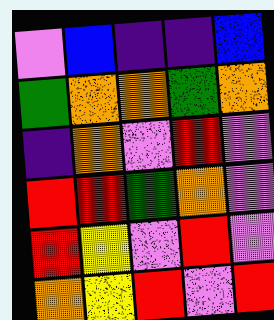[["violet", "blue", "indigo", "indigo", "blue"], ["green", "orange", "orange", "green", "orange"], ["indigo", "orange", "violet", "red", "violet"], ["red", "red", "green", "orange", "violet"], ["red", "yellow", "violet", "red", "violet"], ["orange", "yellow", "red", "violet", "red"]]